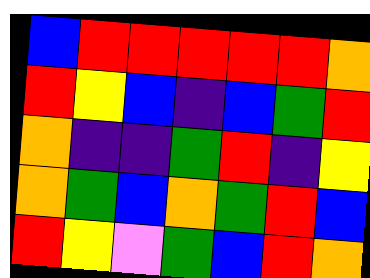[["blue", "red", "red", "red", "red", "red", "orange"], ["red", "yellow", "blue", "indigo", "blue", "green", "red"], ["orange", "indigo", "indigo", "green", "red", "indigo", "yellow"], ["orange", "green", "blue", "orange", "green", "red", "blue"], ["red", "yellow", "violet", "green", "blue", "red", "orange"]]